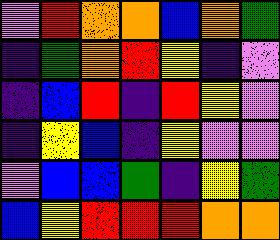[["violet", "red", "orange", "orange", "blue", "orange", "green"], ["indigo", "green", "orange", "red", "yellow", "indigo", "violet"], ["indigo", "blue", "red", "indigo", "red", "yellow", "violet"], ["indigo", "yellow", "blue", "indigo", "yellow", "violet", "violet"], ["violet", "blue", "blue", "green", "indigo", "yellow", "green"], ["blue", "yellow", "red", "red", "red", "orange", "orange"]]